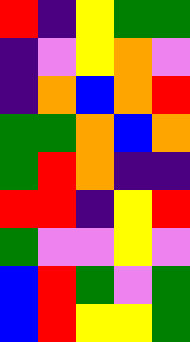[["red", "indigo", "yellow", "green", "green"], ["indigo", "violet", "yellow", "orange", "violet"], ["indigo", "orange", "blue", "orange", "red"], ["green", "green", "orange", "blue", "orange"], ["green", "red", "orange", "indigo", "indigo"], ["red", "red", "indigo", "yellow", "red"], ["green", "violet", "violet", "yellow", "violet"], ["blue", "red", "green", "violet", "green"], ["blue", "red", "yellow", "yellow", "green"]]